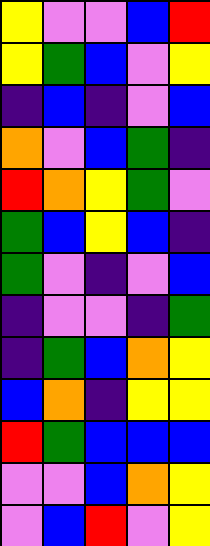[["yellow", "violet", "violet", "blue", "red"], ["yellow", "green", "blue", "violet", "yellow"], ["indigo", "blue", "indigo", "violet", "blue"], ["orange", "violet", "blue", "green", "indigo"], ["red", "orange", "yellow", "green", "violet"], ["green", "blue", "yellow", "blue", "indigo"], ["green", "violet", "indigo", "violet", "blue"], ["indigo", "violet", "violet", "indigo", "green"], ["indigo", "green", "blue", "orange", "yellow"], ["blue", "orange", "indigo", "yellow", "yellow"], ["red", "green", "blue", "blue", "blue"], ["violet", "violet", "blue", "orange", "yellow"], ["violet", "blue", "red", "violet", "yellow"]]